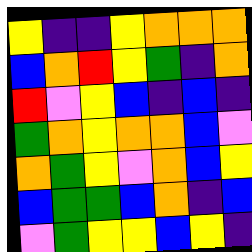[["yellow", "indigo", "indigo", "yellow", "orange", "orange", "orange"], ["blue", "orange", "red", "yellow", "green", "indigo", "orange"], ["red", "violet", "yellow", "blue", "indigo", "blue", "indigo"], ["green", "orange", "yellow", "orange", "orange", "blue", "violet"], ["orange", "green", "yellow", "violet", "orange", "blue", "yellow"], ["blue", "green", "green", "blue", "orange", "indigo", "blue"], ["violet", "green", "yellow", "yellow", "blue", "yellow", "indigo"]]